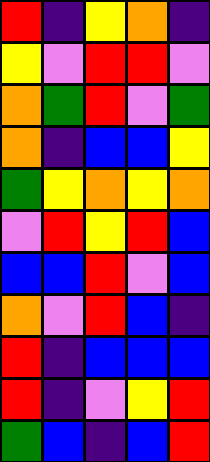[["red", "indigo", "yellow", "orange", "indigo"], ["yellow", "violet", "red", "red", "violet"], ["orange", "green", "red", "violet", "green"], ["orange", "indigo", "blue", "blue", "yellow"], ["green", "yellow", "orange", "yellow", "orange"], ["violet", "red", "yellow", "red", "blue"], ["blue", "blue", "red", "violet", "blue"], ["orange", "violet", "red", "blue", "indigo"], ["red", "indigo", "blue", "blue", "blue"], ["red", "indigo", "violet", "yellow", "red"], ["green", "blue", "indigo", "blue", "red"]]